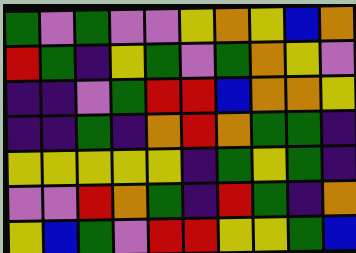[["green", "violet", "green", "violet", "violet", "yellow", "orange", "yellow", "blue", "orange"], ["red", "green", "indigo", "yellow", "green", "violet", "green", "orange", "yellow", "violet"], ["indigo", "indigo", "violet", "green", "red", "red", "blue", "orange", "orange", "yellow"], ["indigo", "indigo", "green", "indigo", "orange", "red", "orange", "green", "green", "indigo"], ["yellow", "yellow", "yellow", "yellow", "yellow", "indigo", "green", "yellow", "green", "indigo"], ["violet", "violet", "red", "orange", "green", "indigo", "red", "green", "indigo", "orange"], ["yellow", "blue", "green", "violet", "red", "red", "yellow", "yellow", "green", "blue"]]